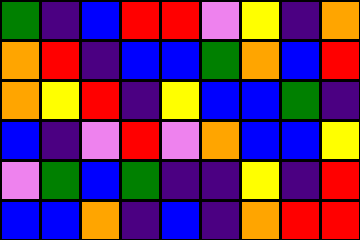[["green", "indigo", "blue", "red", "red", "violet", "yellow", "indigo", "orange"], ["orange", "red", "indigo", "blue", "blue", "green", "orange", "blue", "red"], ["orange", "yellow", "red", "indigo", "yellow", "blue", "blue", "green", "indigo"], ["blue", "indigo", "violet", "red", "violet", "orange", "blue", "blue", "yellow"], ["violet", "green", "blue", "green", "indigo", "indigo", "yellow", "indigo", "red"], ["blue", "blue", "orange", "indigo", "blue", "indigo", "orange", "red", "red"]]